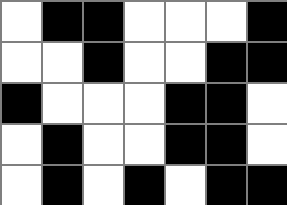[["white", "black", "black", "white", "white", "white", "black"], ["white", "white", "black", "white", "white", "black", "black"], ["black", "white", "white", "white", "black", "black", "white"], ["white", "black", "white", "white", "black", "black", "white"], ["white", "black", "white", "black", "white", "black", "black"]]